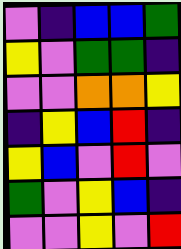[["violet", "indigo", "blue", "blue", "green"], ["yellow", "violet", "green", "green", "indigo"], ["violet", "violet", "orange", "orange", "yellow"], ["indigo", "yellow", "blue", "red", "indigo"], ["yellow", "blue", "violet", "red", "violet"], ["green", "violet", "yellow", "blue", "indigo"], ["violet", "violet", "yellow", "violet", "red"]]